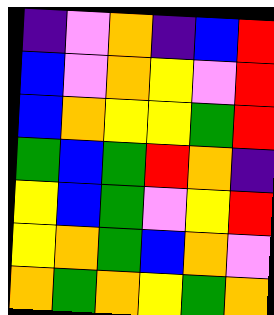[["indigo", "violet", "orange", "indigo", "blue", "red"], ["blue", "violet", "orange", "yellow", "violet", "red"], ["blue", "orange", "yellow", "yellow", "green", "red"], ["green", "blue", "green", "red", "orange", "indigo"], ["yellow", "blue", "green", "violet", "yellow", "red"], ["yellow", "orange", "green", "blue", "orange", "violet"], ["orange", "green", "orange", "yellow", "green", "orange"]]